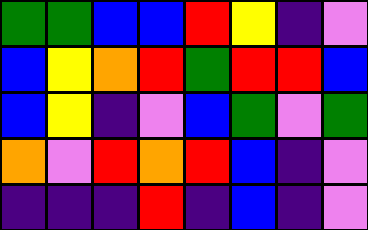[["green", "green", "blue", "blue", "red", "yellow", "indigo", "violet"], ["blue", "yellow", "orange", "red", "green", "red", "red", "blue"], ["blue", "yellow", "indigo", "violet", "blue", "green", "violet", "green"], ["orange", "violet", "red", "orange", "red", "blue", "indigo", "violet"], ["indigo", "indigo", "indigo", "red", "indigo", "blue", "indigo", "violet"]]